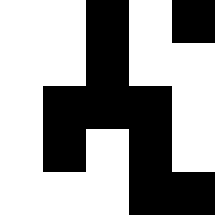[["white", "white", "black", "white", "black"], ["white", "white", "black", "white", "white"], ["white", "black", "black", "black", "white"], ["white", "black", "white", "black", "white"], ["white", "white", "white", "black", "black"]]